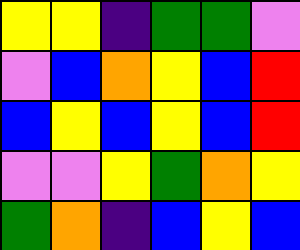[["yellow", "yellow", "indigo", "green", "green", "violet"], ["violet", "blue", "orange", "yellow", "blue", "red"], ["blue", "yellow", "blue", "yellow", "blue", "red"], ["violet", "violet", "yellow", "green", "orange", "yellow"], ["green", "orange", "indigo", "blue", "yellow", "blue"]]